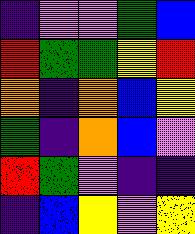[["indigo", "violet", "violet", "green", "blue"], ["red", "green", "green", "yellow", "red"], ["orange", "indigo", "orange", "blue", "yellow"], ["green", "indigo", "orange", "blue", "violet"], ["red", "green", "violet", "indigo", "indigo"], ["indigo", "blue", "yellow", "violet", "yellow"]]